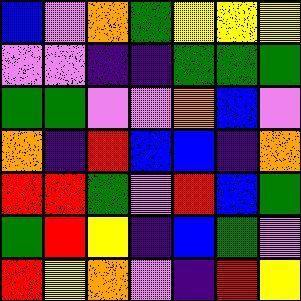[["blue", "violet", "orange", "green", "yellow", "yellow", "yellow"], ["violet", "violet", "indigo", "indigo", "green", "green", "green"], ["green", "green", "violet", "violet", "orange", "blue", "violet"], ["orange", "indigo", "red", "blue", "blue", "indigo", "orange"], ["red", "red", "green", "violet", "red", "blue", "green"], ["green", "red", "yellow", "indigo", "blue", "green", "violet"], ["red", "yellow", "orange", "violet", "indigo", "red", "yellow"]]